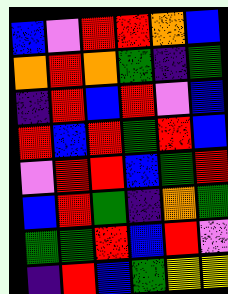[["blue", "violet", "red", "red", "orange", "blue"], ["orange", "red", "orange", "green", "indigo", "green"], ["indigo", "red", "blue", "red", "violet", "blue"], ["red", "blue", "red", "green", "red", "blue"], ["violet", "red", "red", "blue", "green", "red"], ["blue", "red", "green", "indigo", "orange", "green"], ["green", "green", "red", "blue", "red", "violet"], ["indigo", "red", "blue", "green", "yellow", "yellow"]]